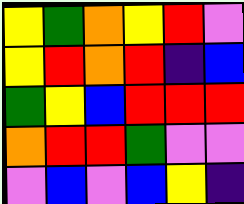[["yellow", "green", "orange", "yellow", "red", "violet"], ["yellow", "red", "orange", "red", "indigo", "blue"], ["green", "yellow", "blue", "red", "red", "red"], ["orange", "red", "red", "green", "violet", "violet"], ["violet", "blue", "violet", "blue", "yellow", "indigo"]]